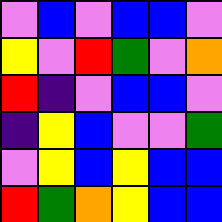[["violet", "blue", "violet", "blue", "blue", "violet"], ["yellow", "violet", "red", "green", "violet", "orange"], ["red", "indigo", "violet", "blue", "blue", "violet"], ["indigo", "yellow", "blue", "violet", "violet", "green"], ["violet", "yellow", "blue", "yellow", "blue", "blue"], ["red", "green", "orange", "yellow", "blue", "blue"]]